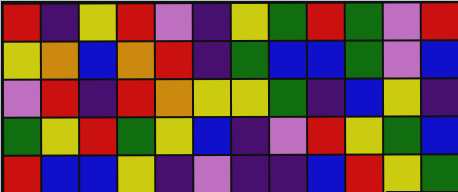[["red", "indigo", "yellow", "red", "violet", "indigo", "yellow", "green", "red", "green", "violet", "red"], ["yellow", "orange", "blue", "orange", "red", "indigo", "green", "blue", "blue", "green", "violet", "blue"], ["violet", "red", "indigo", "red", "orange", "yellow", "yellow", "green", "indigo", "blue", "yellow", "indigo"], ["green", "yellow", "red", "green", "yellow", "blue", "indigo", "violet", "red", "yellow", "green", "blue"], ["red", "blue", "blue", "yellow", "indigo", "violet", "indigo", "indigo", "blue", "red", "yellow", "green"]]